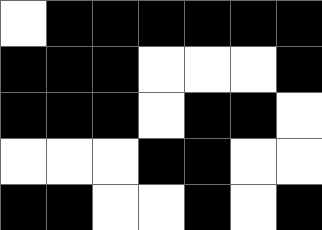[["white", "black", "black", "black", "black", "black", "black"], ["black", "black", "black", "white", "white", "white", "black"], ["black", "black", "black", "white", "black", "black", "white"], ["white", "white", "white", "black", "black", "white", "white"], ["black", "black", "white", "white", "black", "white", "black"]]